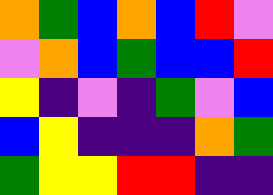[["orange", "green", "blue", "orange", "blue", "red", "violet"], ["violet", "orange", "blue", "green", "blue", "blue", "red"], ["yellow", "indigo", "violet", "indigo", "green", "violet", "blue"], ["blue", "yellow", "indigo", "indigo", "indigo", "orange", "green"], ["green", "yellow", "yellow", "red", "red", "indigo", "indigo"]]